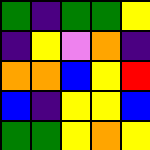[["green", "indigo", "green", "green", "yellow"], ["indigo", "yellow", "violet", "orange", "indigo"], ["orange", "orange", "blue", "yellow", "red"], ["blue", "indigo", "yellow", "yellow", "blue"], ["green", "green", "yellow", "orange", "yellow"]]